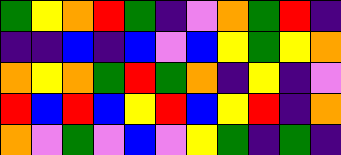[["green", "yellow", "orange", "red", "green", "indigo", "violet", "orange", "green", "red", "indigo"], ["indigo", "indigo", "blue", "indigo", "blue", "violet", "blue", "yellow", "green", "yellow", "orange"], ["orange", "yellow", "orange", "green", "red", "green", "orange", "indigo", "yellow", "indigo", "violet"], ["red", "blue", "red", "blue", "yellow", "red", "blue", "yellow", "red", "indigo", "orange"], ["orange", "violet", "green", "violet", "blue", "violet", "yellow", "green", "indigo", "green", "indigo"]]